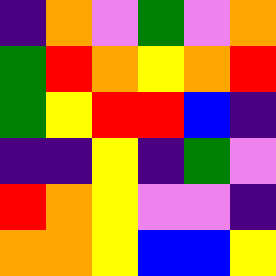[["indigo", "orange", "violet", "green", "violet", "orange"], ["green", "red", "orange", "yellow", "orange", "red"], ["green", "yellow", "red", "red", "blue", "indigo"], ["indigo", "indigo", "yellow", "indigo", "green", "violet"], ["red", "orange", "yellow", "violet", "violet", "indigo"], ["orange", "orange", "yellow", "blue", "blue", "yellow"]]